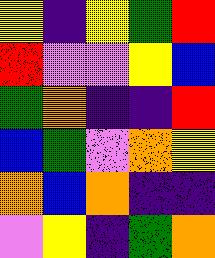[["yellow", "indigo", "yellow", "green", "red"], ["red", "violet", "violet", "yellow", "blue"], ["green", "orange", "indigo", "indigo", "red"], ["blue", "green", "violet", "orange", "yellow"], ["orange", "blue", "orange", "indigo", "indigo"], ["violet", "yellow", "indigo", "green", "orange"]]